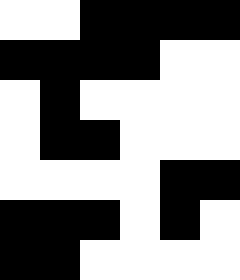[["white", "white", "black", "black", "black", "black"], ["black", "black", "black", "black", "white", "white"], ["white", "black", "white", "white", "white", "white"], ["white", "black", "black", "white", "white", "white"], ["white", "white", "white", "white", "black", "black"], ["black", "black", "black", "white", "black", "white"], ["black", "black", "white", "white", "white", "white"]]